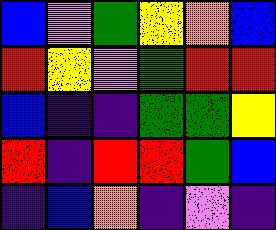[["blue", "violet", "green", "yellow", "orange", "blue"], ["red", "yellow", "violet", "green", "red", "red"], ["blue", "indigo", "indigo", "green", "green", "yellow"], ["red", "indigo", "red", "red", "green", "blue"], ["indigo", "blue", "orange", "indigo", "violet", "indigo"]]